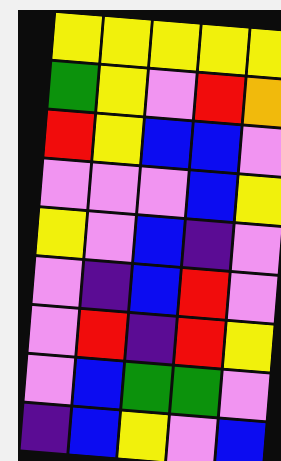[["yellow", "yellow", "yellow", "yellow", "yellow"], ["green", "yellow", "violet", "red", "orange"], ["red", "yellow", "blue", "blue", "violet"], ["violet", "violet", "violet", "blue", "yellow"], ["yellow", "violet", "blue", "indigo", "violet"], ["violet", "indigo", "blue", "red", "violet"], ["violet", "red", "indigo", "red", "yellow"], ["violet", "blue", "green", "green", "violet"], ["indigo", "blue", "yellow", "violet", "blue"]]